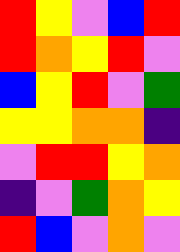[["red", "yellow", "violet", "blue", "red"], ["red", "orange", "yellow", "red", "violet"], ["blue", "yellow", "red", "violet", "green"], ["yellow", "yellow", "orange", "orange", "indigo"], ["violet", "red", "red", "yellow", "orange"], ["indigo", "violet", "green", "orange", "yellow"], ["red", "blue", "violet", "orange", "violet"]]